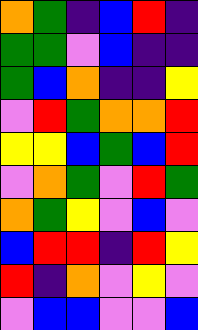[["orange", "green", "indigo", "blue", "red", "indigo"], ["green", "green", "violet", "blue", "indigo", "indigo"], ["green", "blue", "orange", "indigo", "indigo", "yellow"], ["violet", "red", "green", "orange", "orange", "red"], ["yellow", "yellow", "blue", "green", "blue", "red"], ["violet", "orange", "green", "violet", "red", "green"], ["orange", "green", "yellow", "violet", "blue", "violet"], ["blue", "red", "red", "indigo", "red", "yellow"], ["red", "indigo", "orange", "violet", "yellow", "violet"], ["violet", "blue", "blue", "violet", "violet", "blue"]]